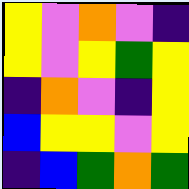[["yellow", "violet", "orange", "violet", "indigo"], ["yellow", "violet", "yellow", "green", "yellow"], ["indigo", "orange", "violet", "indigo", "yellow"], ["blue", "yellow", "yellow", "violet", "yellow"], ["indigo", "blue", "green", "orange", "green"]]